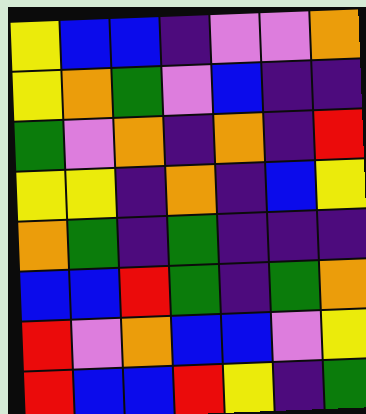[["yellow", "blue", "blue", "indigo", "violet", "violet", "orange"], ["yellow", "orange", "green", "violet", "blue", "indigo", "indigo"], ["green", "violet", "orange", "indigo", "orange", "indigo", "red"], ["yellow", "yellow", "indigo", "orange", "indigo", "blue", "yellow"], ["orange", "green", "indigo", "green", "indigo", "indigo", "indigo"], ["blue", "blue", "red", "green", "indigo", "green", "orange"], ["red", "violet", "orange", "blue", "blue", "violet", "yellow"], ["red", "blue", "blue", "red", "yellow", "indigo", "green"]]